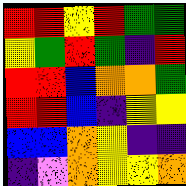[["red", "red", "yellow", "red", "green", "green"], ["yellow", "green", "red", "green", "indigo", "red"], ["red", "red", "blue", "orange", "orange", "green"], ["red", "red", "blue", "indigo", "yellow", "yellow"], ["blue", "blue", "orange", "yellow", "indigo", "indigo"], ["indigo", "violet", "orange", "yellow", "yellow", "orange"]]